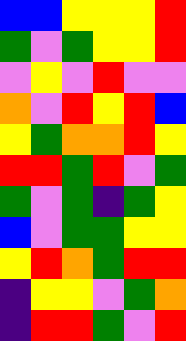[["blue", "blue", "yellow", "yellow", "yellow", "red"], ["green", "violet", "green", "yellow", "yellow", "red"], ["violet", "yellow", "violet", "red", "violet", "violet"], ["orange", "violet", "red", "yellow", "red", "blue"], ["yellow", "green", "orange", "orange", "red", "yellow"], ["red", "red", "green", "red", "violet", "green"], ["green", "violet", "green", "indigo", "green", "yellow"], ["blue", "violet", "green", "green", "yellow", "yellow"], ["yellow", "red", "orange", "green", "red", "red"], ["indigo", "yellow", "yellow", "violet", "green", "orange"], ["indigo", "red", "red", "green", "violet", "red"]]